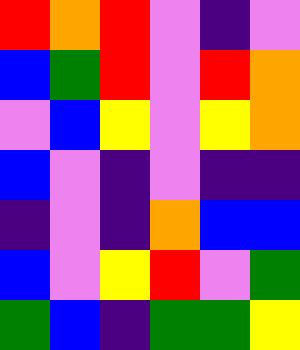[["red", "orange", "red", "violet", "indigo", "violet"], ["blue", "green", "red", "violet", "red", "orange"], ["violet", "blue", "yellow", "violet", "yellow", "orange"], ["blue", "violet", "indigo", "violet", "indigo", "indigo"], ["indigo", "violet", "indigo", "orange", "blue", "blue"], ["blue", "violet", "yellow", "red", "violet", "green"], ["green", "blue", "indigo", "green", "green", "yellow"]]